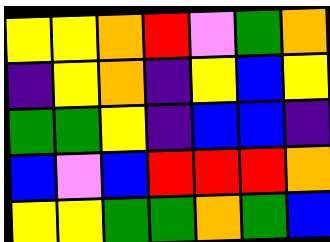[["yellow", "yellow", "orange", "red", "violet", "green", "orange"], ["indigo", "yellow", "orange", "indigo", "yellow", "blue", "yellow"], ["green", "green", "yellow", "indigo", "blue", "blue", "indigo"], ["blue", "violet", "blue", "red", "red", "red", "orange"], ["yellow", "yellow", "green", "green", "orange", "green", "blue"]]